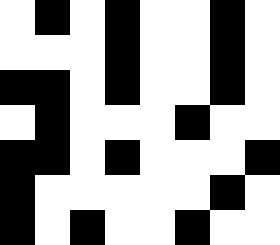[["white", "black", "white", "black", "white", "white", "black", "white"], ["white", "white", "white", "black", "white", "white", "black", "white"], ["black", "black", "white", "black", "white", "white", "black", "white"], ["white", "black", "white", "white", "white", "black", "white", "white"], ["black", "black", "white", "black", "white", "white", "white", "black"], ["black", "white", "white", "white", "white", "white", "black", "white"], ["black", "white", "black", "white", "white", "black", "white", "white"]]